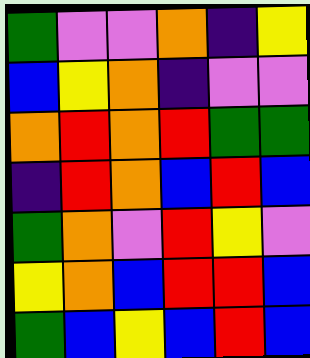[["green", "violet", "violet", "orange", "indigo", "yellow"], ["blue", "yellow", "orange", "indigo", "violet", "violet"], ["orange", "red", "orange", "red", "green", "green"], ["indigo", "red", "orange", "blue", "red", "blue"], ["green", "orange", "violet", "red", "yellow", "violet"], ["yellow", "orange", "blue", "red", "red", "blue"], ["green", "blue", "yellow", "blue", "red", "blue"]]